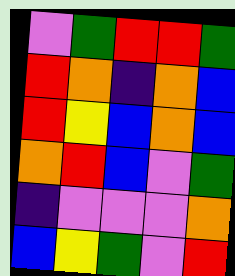[["violet", "green", "red", "red", "green"], ["red", "orange", "indigo", "orange", "blue"], ["red", "yellow", "blue", "orange", "blue"], ["orange", "red", "blue", "violet", "green"], ["indigo", "violet", "violet", "violet", "orange"], ["blue", "yellow", "green", "violet", "red"]]